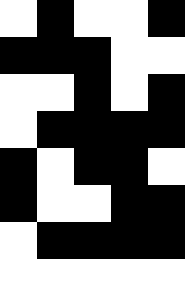[["white", "black", "white", "white", "black"], ["black", "black", "black", "white", "white"], ["white", "white", "black", "white", "black"], ["white", "black", "black", "black", "black"], ["black", "white", "black", "black", "white"], ["black", "white", "white", "black", "black"], ["white", "black", "black", "black", "black"], ["white", "white", "white", "white", "white"]]